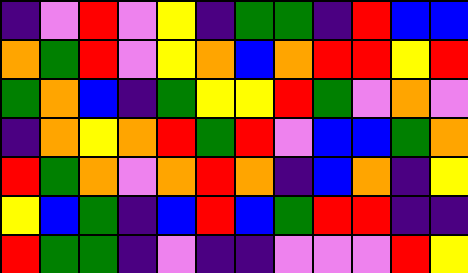[["indigo", "violet", "red", "violet", "yellow", "indigo", "green", "green", "indigo", "red", "blue", "blue"], ["orange", "green", "red", "violet", "yellow", "orange", "blue", "orange", "red", "red", "yellow", "red"], ["green", "orange", "blue", "indigo", "green", "yellow", "yellow", "red", "green", "violet", "orange", "violet"], ["indigo", "orange", "yellow", "orange", "red", "green", "red", "violet", "blue", "blue", "green", "orange"], ["red", "green", "orange", "violet", "orange", "red", "orange", "indigo", "blue", "orange", "indigo", "yellow"], ["yellow", "blue", "green", "indigo", "blue", "red", "blue", "green", "red", "red", "indigo", "indigo"], ["red", "green", "green", "indigo", "violet", "indigo", "indigo", "violet", "violet", "violet", "red", "yellow"]]